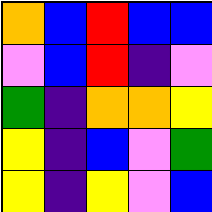[["orange", "blue", "red", "blue", "blue"], ["violet", "blue", "red", "indigo", "violet"], ["green", "indigo", "orange", "orange", "yellow"], ["yellow", "indigo", "blue", "violet", "green"], ["yellow", "indigo", "yellow", "violet", "blue"]]